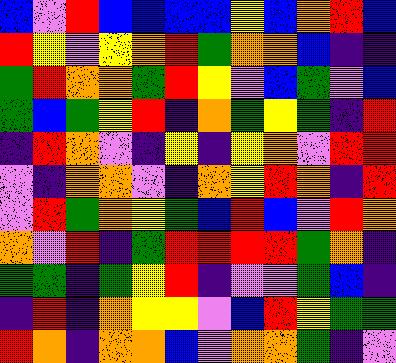[["blue", "violet", "red", "blue", "blue", "blue", "blue", "yellow", "blue", "orange", "red", "blue"], ["red", "yellow", "violet", "yellow", "orange", "red", "green", "orange", "orange", "blue", "indigo", "indigo"], ["green", "red", "orange", "orange", "green", "red", "yellow", "violet", "blue", "green", "violet", "blue"], ["green", "blue", "green", "yellow", "red", "indigo", "orange", "green", "yellow", "green", "indigo", "red"], ["indigo", "red", "orange", "violet", "indigo", "yellow", "indigo", "yellow", "orange", "violet", "red", "red"], ["violet", "indigo", "orange", "orange", "violet", "indigo", "orange", "yellow", "red", "orange", "indigo", "red"], ["violet", "red", "green", "orange", "yellow", "green", "blue", "red", "blue", "violet", "red", "orange"], ["orange", "violet", "red", "indigo", "green", "red", "red", "red", "red", "green", "orange", "indigo"], ["green", "green", "indigo", "green", "yellow", "red", "indigo", "violet", "violet", "green", "blue", "indigo"], ["indigo", "red", "indigo", "orange", "yellow", "yellow", "violet", "blue", "red", "yellow", "green", "green"], ["red", "orange", "indigo", "orange", "orange", "blue", "violet", "orange", "orange", "green", "indigo", "violet"]]